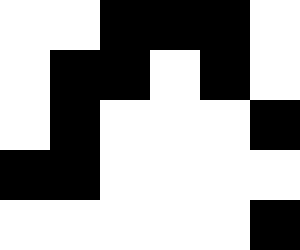[["white", "white", "black", "black", "black", "white"], ["white", "black", "black", "white", "black", "white"], ["white", "black", "white", "white", "white", "black"], ["black", "black", "white", "white", "white", "white"], ["white", "white", "white", "white", "white", "black"]]